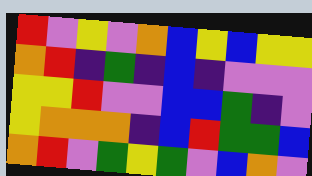[["red", "violet", "yellow", "violet", "orange", "blue", "yellow", "blue", "yellow", "yellow"], ["orange", "red", "indigo", "green", "indigo", "blue", "indigo", "violet", "violet", "violet"], ["yellow", "yellow", "red", "violet", "violet", "blue", "blue", "green", "indigo", "violet"], ["yellow", "orange", "orange", "orange", "indigo", "blue", "red", "green", "green", "blue"], ["orange", "red", "violet", "green", "yellow", "green", "violet", "blue", "orange", "violet"]]